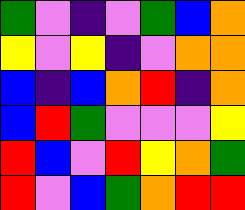[["green", "violet", "indigo", "violet", "green", "blue", "orange"], ["yellow", "violet", "yellow", "indigo", "violet", "orange", "orange"], ["blue", "indigo", "blue", "orange", "red", "indigo", "orange"], ["blue", "red", "green", "violet", "violet", "violet", "yellow"], ["red", "blue", "violet", "red", "yellow", "orange", "green"], ["red", "violet", "blue", "green", "orange", "red", "red"]]